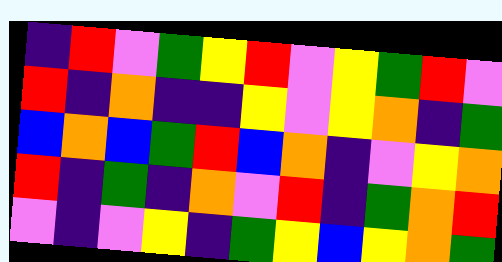[["indigo", "red", "violet", "green", "yellow", "red", "violet", "yellow", "green", "red", "violet"], ["red", "indigo", "orange", "indigo", "indigo", "yellow", "violet", "yellow", "orange", "indigo", "green"], ["blue", "orange", "blue", "green", "red", "blue", "orange", "indigo", "violet", "yellow", "orange"], ["red", "indigo", "green", "indigo", "orange", "violet", "red", "indigo", "green", "orange", "red"], ["violet", "indigo", "violet", "yellow", "indigo", "green", "yellow", "blue", "yellow", "orange", "green"]]